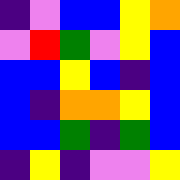[["indigo", "violet", "blue", "blue", "yellow", "orange"], ["violet", "red", "green", "violet", "yellow", "blue"], ["blue", "blue", "yellow", "blue", "indigo", "blue"], ["blue", "indigo", "orange", "orange", "yellow", "blue"], ["blue", "blue", "green", "indigo", "green", "blue"], ["indigo", "yellow", "indigo", "violet", "violet", "yellow"]]